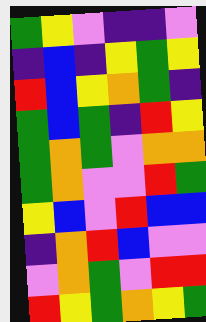[["green", "yellow", "violet", "indigo", "indigo", "violet"], ["indigo", "blue", "indigo", "yellow", "green", "yellow"], ["red", "blue", "yellow", "orange", "green", "indigo"], ["green", "blue", "green", "indigo", "red", "yellow"], ["green", "orange", "green", "violet", "orange", "orange"], ["green", "orange", "violet", "violet", "red", "green"], ["yellow", "blue", "violet", "red", "blue", "blue"], ["indigo", "orange", "red", "blue", "violet", "violet"], ["violet", "orange", "green", "violet", "red", "red"], ["red", "yellow", "green", "orange", "yellow", "green"]]